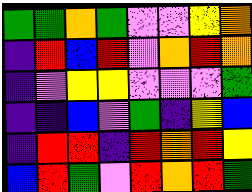[["green", "green", "orange", "green", "violet", "violet", "yellow", "orange"], ["indigo", "red", "blue", "red", "violet", "orange", "red", "orange"], ["indigo", "violet", "yellow", "yellow", "violet", "violet", "violet", "green"], ["indigo", "indigo", "blue", "violet", "green", "indigo", "yellow", "blue"], ["indigo", "red", "red", "indigo", "red", "orange", "red", "yellow"], ["blue", "red", "green", "violet", "red", "orange", "red", "green"]]